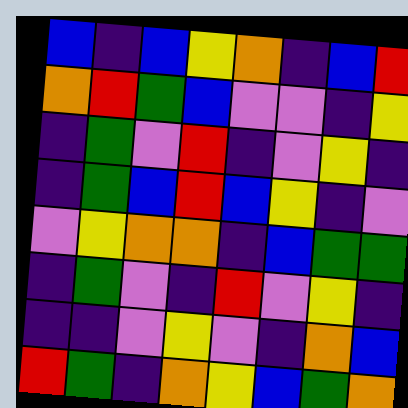[["blue", "indigo", "blue", "yellow", "orange", "indigo", "blue", "red"], ["orange", "red", "green", "blue", "violet", "violet", "indigo", "yellow"], ["indigo", "green", "violet", "red", "indigo", "violet", "yellow", "indigo"], ["indigo", "green", "blue", "red", "blue", "yellow", "indigo", "violet"], ["violet", "yellow", "orange", "orange", "indigo", "blue", "green", "green"], ["indigo", "green", "violet", "indigo", "red", "violet", "yellow", "indigo"], ["indigo", "indigo", "violet", "yellow", "violet", "indigo", "orange", "blue"], ["red", "green", "indigo", "orange", "yellow", "blue", "green", "orange"]]